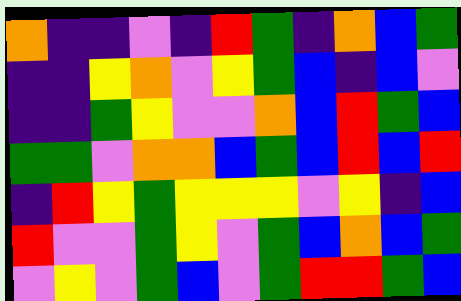[["orange", "indigo", "indigo", "violet", "indigo", "red", "green", "indigo", "orange", "blue", "green"], ["indigo", "indigo", "yellow", "orange", "violet", "yellow", "green", "blue", "indigo", "blue", "violet"], ["indigo", "indigo", "green", "yellow", "violet", "violet", "orange", "blue", "red", "green", "blue"], ["green", "green", "violet", "orange", "orange", "blue", "green", "blue", "red", "blue", "red"], ["indigo", "red", "yellow", "green", "yellow", "yellow", "yellow", "violet", "yellow", "indigo", "blue"], ["red", "violet", "violet", "green", "yellow", "violet", "green", "blue", "orange", "blue", "green"], ["violet", "yellow", "violet", "green", "blue", "violet", "green", "red", "red", "green", "blue"]]